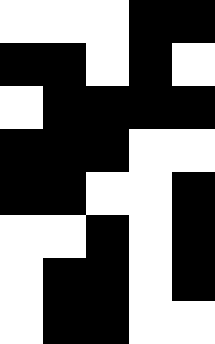[["white", "white", "white", "black", "black"], ["black", "black", "white", "black", "white"], ["white", "black", "black", "black", "black"], ["black", "black", "black", "white", "white"], ["black", "black", "white", "white", "black"], ["white", "white", "black", "white", "black"], ["white", "black", "black", "white", "black"], ["white", "black", "black", "white", "white"]]